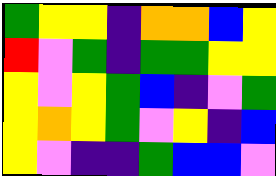[["green", "yellow", "yellow", "indigo", "orange", "orange", "blue", "yellow"], ["red", "violet", "green", "indigo", "green", "green", "yellow", "yellow"], ["yellow", "violet", "yellow", "green", "blue", "indigo", "violet", "green"], ["yellow", "orange", "yellow", "green", "violet", "yellow", "indigo", "blue"], ["yellow", "violet", "indigo", "indigo", "green", "blue", "blue", "violet"]]